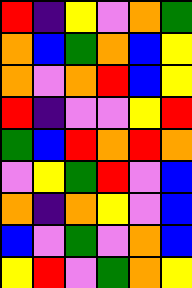[["red", "indigo", "yellow", "violet", "orange", "green"], ["orange", "blue", "green", "orange", "blue", "yellow"], ["orange", "violet", "orange", "red", "blue", "yellow"], ["red", "indigo", "violet", "violet", "yellow", "red"], ["green", "blue", "red", "orange", "red", "orange"], ["violet", "yellow", "green", "red", "violet", "blue"], ["orange", "indigo", "orange", "yellow", "violet", "blue"], ["blue", "violet", "green", "violet", "orange", "blue"], ["yellow", "red", "violet", "green", "orange", "yellow"]]